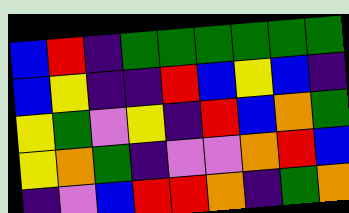[["blue", "red", "indigo", "green", "green", "green", "green", "green", "green"], ["blue", "yellow", "indigo", "indigo", "red", "blue", "yellow", "blue", "indigo"], ["yellow", "green", "violet", "yellow", "indigo", "red", "blue", "orange", "green"], ["yellow", "orange", "green", "indigo", "violet", "violet", "orange", "red", "blue"], ["indigo", "violet", "blue", "red", "red", "orange", "indigo", "green", "orange"]]